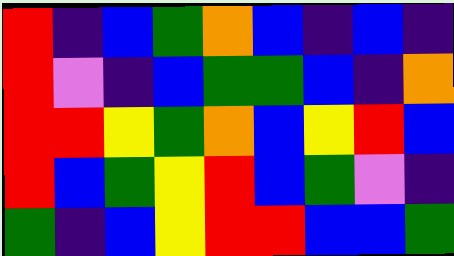[["red", "indigo", "blue", "green", "orange", "blue", "indigo", "blue", "indigo"], ["red", "violet", "indigo", "blue", "green", "green", "blue", "indigo", "orange"], ["red", "red", "yellow", "green", "orange", "blue", "yellow", "red", "blue"], ["red", "blue", "green", "yellow", "red", "blue", "green", "violet", "indigo"], ["green", "indigo", "blue", "yellow", "red", "red", "blue", "blue", "green"]]